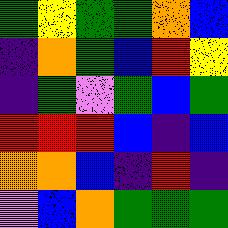[["green", "yellow", "green", "green", "orange", "blue"], ["indigo", "orange", "green", "blue", "red", "yellow"], ["indigo", "green", "violet", "green", "blue", "green"], ["red", "red", "red", "blue", "indigo", "blue"], ["orange", "orange", "blue", "indigo", "red", "indigo"], ["violet", "blue", "orange", "green", "green", "green"]]